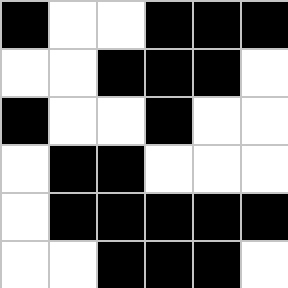[["black", "white", "white", "black", "black", "black"], ["white", "white", "black", "black", "black", "white"], ["black", "white", "white", "black", "white", "white"], ["white", "black", "black", "white", "white", "white"], ["white", "black", "black", "black", "black", "black"], ["white", "white", "black", "black", "black", "white"]]